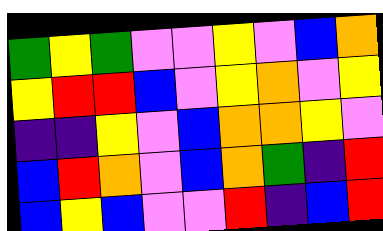[["green", "yellow", "green", "violet", "violet", "yellow", "violet", "blue", "orange"], ["yellow", "red", "red", "blue", "violet", "yellow", "orange", "violet", "yellow"], ["indigo", "indigo", "yellow", "violet", "blue", "orange", "orange", "yellow", "violet"], ["blue", "red", "orange", "violet", "blue", "orange", "green", "indigo", "red"], ["blue", "yellow", "blue", "violet", "violet", "red", "indigo", "blue", "red"]]